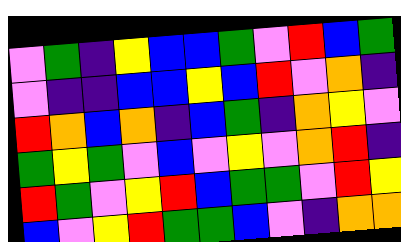[["violet", "green", "indigo", "yellow", "blue", "blue", "green", "violet", "red", "blue", "green"], ["violet", "indigo", "indigo", "blue", "blue", "yellow", "blue", "red", "violet", "orange", "indigo"], ["red", "orange", "blue", "orange", "indigo", "blue", "green", "indigo", "orange", "yellow", "violet"], ["green", "yellow", "green", "violet", "blue", "violet", "yellow", "violet", "orange", "red", "indigo"], ["red", "green", "violet", "yellow", "red", "blue", "green", "green", "violet", "red", "yellow"], ["blue", "violet", "yellow", "red", "green", "green", "blue", "violet", "indigo", "orange", "orange"]]